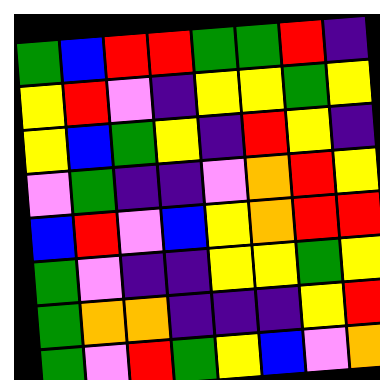[["green", "blue", "red", "red", "green", "green", "red", "indigo"], ["yellow", "red", "violet", "indigo", "yellow", "yellow", "green", "yellow"], ["yellow", "blue", "green", "yellow", "indigo", "red", "yellow", "indigo"], ["violet", "green", "indigo", "indigo", "violet", "orange", "red", "yellow"], ["blue", "red", "violet", "blue", "yellow", "orange", "red", "red"], ["green", "violet", "indigo", "indigo", "yellow", "yellow", "green", "yellow"], ["green", "orange", "orange", "indigo", "indigo", "indigo", "yellow", "red"], ["green", "violet", "red", "green", "yellow", "blue", "violet", "orange"]]